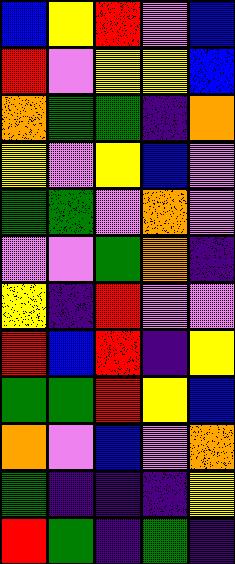[["blue", "yellow", "red", "violet", "blue"], ["red", "violet", "yellow", "yellow", "blue"], ["orange", "green", "green", "indigo", "orange"], ["yellow", "violet", "yellow", "blue", "violet"], ["green", "green", "violet", "orange", "violet"], ["violet", "violet", "green", "orange", "indigo"], ["yellow", "indigo", "red", "violet", "violet"], ["red", "blue", "red", "indigo", "yellow"], ["green", "green", "red", "yellow", "blue"], ["orange", "violet", "blue", "violet", "orange"], ["green", "indigo", "indigo", "indigo", "yellow"], ["red", "green", "indigo", "green", "indigo"]]